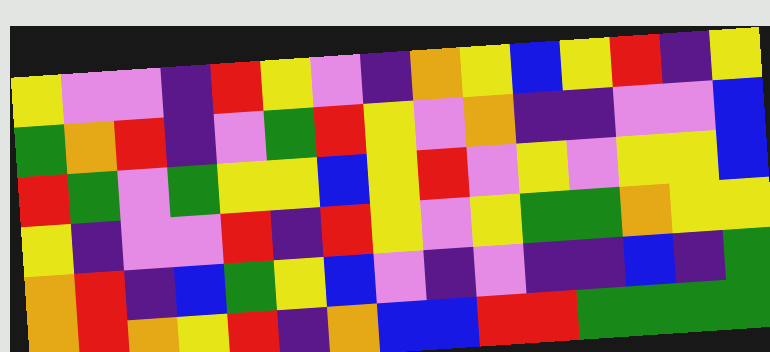[["yellow", "violet", "violet", "indigo", "red", "yellow", "violet", "indigo", "orange", "yellow", "blue", "yellow", "red", "indigo", "yellow"], ["green", "orange", "red", "indigo", "violet", "green", "red", "yellow", "violet", "orange", "indigo", "indigo", "violet", "violet", "blue"], ["red", "green", "violet", "green", "yellow", "yellow", "blue", "yellow", "red", "violet", "yellow", "violet", "yellow", "yellow", "blue"], ["yellow", "indigo", "violet", "violet", "red", "indigo", "red", "yellow", "violet", "yellow", "green", "green", "orange", "yellow", "yellow"], ["orange", "red", "indigo", "blue", "green", "yellow", "blue", "violet", "indigo", "violet", "indigo", "indigo", "blue", "indigo", "green"], ["orange", "red", "orange", "yellow", "red", "indigo", "orange", "blue", "blue", "red", "red", "green", "green", "green", "green"]]